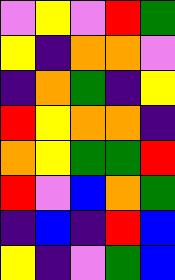[["violet", "yellow", "violet", "red", "green"], ["yellow", "indigo", "orange", "orange", "violet"], ["indigo", "orange", "green", "indigo", "yellow"], ["red", "yellow", "orange", "orange", "indigo"], ["orange", "yellow", "green", "green", "red"], ["red", "violet", "blue", "orange", "green"], ["indigo", "blue", "indigo", "red", "blue"], ["yellow", "indigo", "violet", "green", "blue"]]